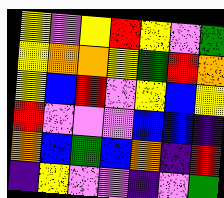[["yellow", "violet", "yellow", "red", "yellow", "violet", "green"], ["yellow", "orange", "orange", "yellow", "green", "red", "orange"], ["yellow", "blue", "red", "violet", "yellow", "blue", "yellow"], ["red", "violet", "violet", "violet", "blue", "blue", "indigo"], ["orange", "blue", "green", "blue", "orange", "indigo", "red"], ["indigo", "yellow", "violet", "violet", "indigo", "violet", "green"]]